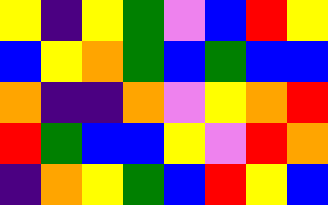[["yellow", "indigo", "yellow", "green", "violet", "blue", "red", "yellow"], ["blue", "yellow", "orange", "green", "blue", "green", "blue", "blue"], ["orange", "indigo", "indigo", "orange", "violet", "yellow", "orange", "red"], ["red", "green", "blue", "blue", "yellow", "violet", "red", "orange"], ["indigo", "orange", "yellow", "green", "blue", "red", "yellow", "blue"]]